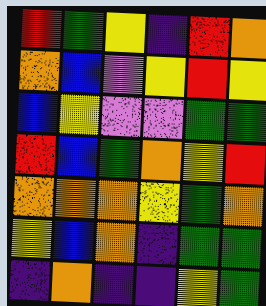[["red", "green", "yellow", "indigo", "red", "orange"], ["orange", "blue", "violet", "yellow", "red", "yellow"], ["blue", "yellow", "violet", "violet", "green", "green"], ["red", "blue", "green", "orange", "yellow", "red"], ["orange", "orange", "orange", "yellow", "green", "orange"], ["yellow", "blue", "orange", "indigo", "green", "green"], ["indigo", "orange", "indigo", "indigo", "yellow", "green"]]